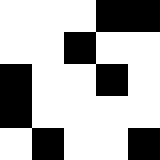[["white", "white", "white", "black", "black"], ["white", "white", "black", "white", "white"], ["black", "white", "white", "black", "white"], ["black", "white", "white", "white", "white"], ["white", "black", "white", "white", "black"]]